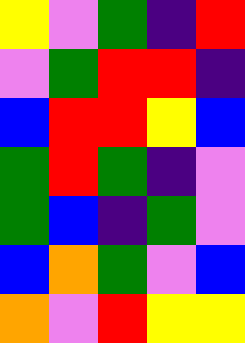[["yellow", "violet", "green", "indigo", "red"], ["violet", "green", "red", "red", "indigo"], ["blue", "red", "red", "yellow", "blue"], ["green", "red", "green", "indigo", "violet"], ["green", "blue", "indigo", "green", "violet"], ["blue", "orange", "green", "violet", "blue"], ["orange", "violet", "red", "yellow", "yellow"]]